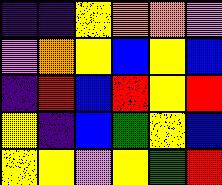[["indigo", "indigo", "yellow", "orange", "orange", "violet"], ["violet", "orange", "yellow", "blue", "yellow", "blue"], ["indigo", "red", "blue", "red", "yellow", "red"], ["yellow", "indigo", "blue", "green", "yellow", "blue"], ["yellow", "yellow", "violet", "yellow", "green", "red"]]